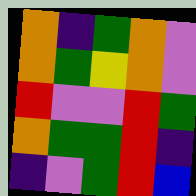[["orange", "indigo", "green", "orange", "violet"], ["orange", "green", "yellow", "orange", "violet"], ["red", "violet", "violet", "red", "green"], ["orange", "green", "green", "red", "indigo"], ["indigo", "violet", "green", "red", "blue"]]